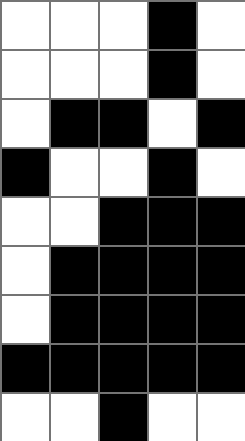[["white", "white", "white", "black", "white"], ["white", "white", "white", "black", "white"], ["white", "black", "black", "white", "black"], ["black", "white", "white", "black", "white"], ["white", "white", "black", "black", "black"], ["white", "black", "black", "black", "black"], ["white", "black", "black", "black", "black"], ["black", "black", "black", "black", "black"], ["white", "white", "black", "white", "white"]]